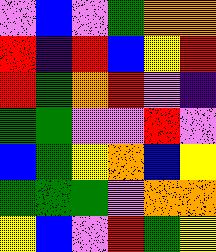[["violet", "blue", "violet", "green", "orange", "orange"], ["red", "indigo", "red", "blue", "yellow", "red"], ["red", "green", "orange", "red", "violet", "indigo"], ["green", "green", "violet", "violet", "red", "violet"], ["blue", "green", "yellow", "orange", "blue", "yellow"], ["green", "green", "green", "violet", "orange", "orange"], ["yellow", "blue", "violet", "red", "green", "yellow"]]